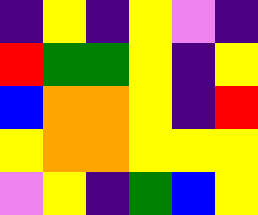[["indigo", "yellow", "indigo", "yellow", "violet", "indigo"], ["red", "green", "green", "yellow", "indigo", "yellow"], ["blue", "orange", "orange", "yellow", "indigo", "red"], ["yellow", "orange", "orange", "yellow", "yellow", "yellow"], ["violet", "yellow", "indigo", "green", "blue", "yellow"]]